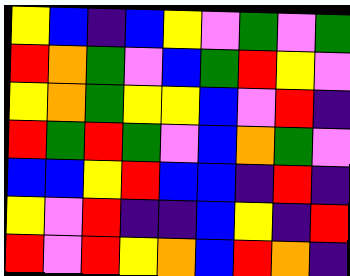[["yellow", "blue", "indigo", "blue", "yellow", "violet", "green", "violet", "green"], ["red", "orange", "green", "violet", "blue", "green", "red", "yellow", "violet"], ["yellow", "orange", "green", "yellow", "yellow", "blue", "violet", "red", "indigo"], ["red", "green", "red", "green", "violet", "blue", "orange", "green", "violet"], ["blue", "blue", "yellow", "red", "blue", "blue", "indigo", "red", "indigo"], ["yellow", "violet", "red", "indigo", "indigo", "blue", "yellow", "indigo", "red"], ["red", "violet", "red", "yellow", "orange", "blue", "red", "orange", "indigo"]]